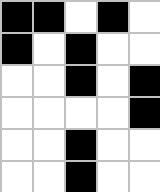[["black", "black", "white", "black", "white"], ["black", "white", "black", "white", "white"], ["white", "white", "black", "white", "black"], ["white", "white", "white", "white", "black"], ["white", "white", "black", "white", "white"], ["white", "white", "black", "white", "white"]]